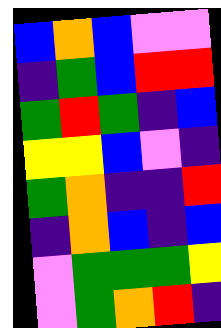[["blue", "orange", "blue", "violet", "violet"], ["indigo", "green", "blue", "red", "red"], ["green", "red", "green", "indigo", "blue"], ["yellow", "yellow", "blue", "violet", "indigo"], ["green", "orange", "indigo", "indigo", "red"], ["indigo", "orange", "blue", "indigo", "blue"], ["violet", "green", "green", "green", "yellow"], ["violet", "green", "orange", "red", "indigo"]]